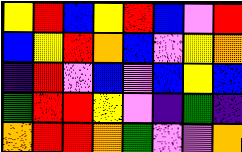[["yellow", "red", "blue", "yellow", "red", "blue", "violet", "red"], ["blue", "yellow", "red", "orange", "blue", "violet", "yellow", "orange"], ["indigo", "red", "violet", "blue", "violet", "blue", "yellow", "blue"], ["green", "red", "red", "yellow", "violet", "indigo", "green", "indigo"], ["orange", "red", "red", "orange", "green", "violet", "violet", "orange"]]